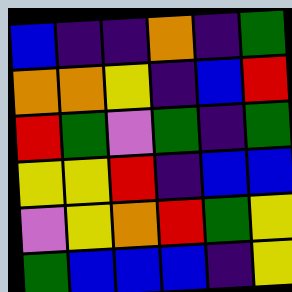[["blue", "indigo", "indigo", "orange", "indigo", "green"], ["orange", "orange", "yellow", "indigo", "blue", "red"], ["red", "green", "violet", "green", "indigo", "green"], ["yellow", "yellow", "red", "indigo", "blue", "blue"], ["violet", "yellow", "orange", "red", "green", "yellow"], ["green", "blue", "blue", "blue", "indigo", "yellow"]]